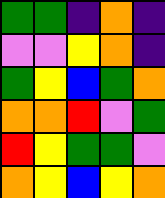[["green", "green", "indigo", "orange", "indigo"], ["violet", "violet", "yellow", "orange", "indigo"], ["green", "yellow", "blue", "green", "orange"], ["orange", "orange", "red", "violet", "green"], ["red", "yellow", "green", "green", "violet"], ["orange", "yellow", "blue", "yellow", "orange"]]